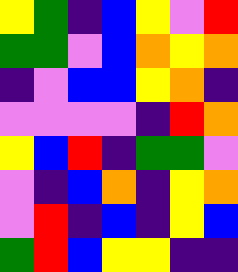[["yellow", "green", "indigo", "blue", "yellow", "violet", "red"], ["green", "green", "violet", "blue", "orange", "yellow", "orange"], ["indigo", "violet", "blue", "blue", "yellow", "orange", "indigo"], ["violet", "violet", "violet", "violet", "indigo", "red", "orange"], ["yellow", "blue", "red", "indigo", "green", "green", "violet"], ["violet", "indigo", "blue", "orange", "indigo", "yellow", "orange"], ["violet", "red", "indigo", "blue", "indigo", "yellow", "blue"], ["green", "red", "blue", "yellow", "yellow", "indigo", "indigo"]]